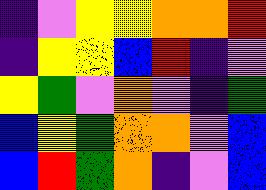[["indigo", "violet", "yellow", "yellow", "orange", "orange", "red"], ["indigo", "yellow", "yellow", "blue", "red", "indigo", "violet"], ["yellow", "green", "violet", "orange", "violet", "indigo", "green"], ["blue", "yellow", "green", "orange", "orange", "violet", "blue"], ["blue", "red", "green", "orange", "indigo", "violet", "blue"]]